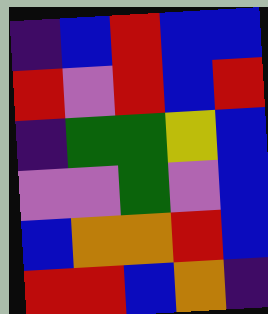[["indigo", "blue", "red", "blue", "blue"], ["red", "violet", "red", "blue", "red"], ["indigo", "green", "green", "yellow", "blue"], ["violet", "violet", "green", "violet", "blue"], ["blue", "orange", "orange", "red", "blue"], ["red", "red", "blue", "orange", "indigo"]]